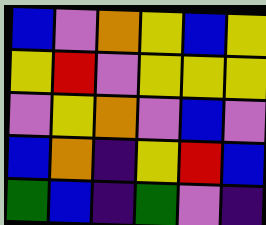[["blue", "violet", "orange", "yellow", "blue", "yellow"], ["yellow", "red", "violet", "yellow", "yellow", "yellow"], ["violet", "yellow", "orange", "violet", "blue", "violet"], ["blue", "orange", "indigo", "yellow", "red", "blue"], ["green", "blue", "indigo", "green", "violet", "indigo"]]